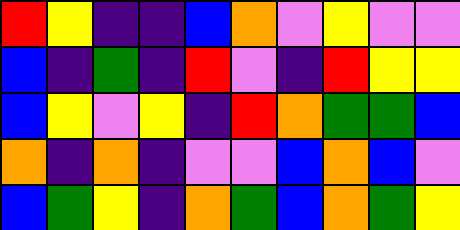[["red", "yellow", "indigo", "indigo", "blue", "orange", "violet", "yellow", "violet", "violet"], ["blue", "indigo", "green", "indigo", "red", "violet", "indigo", "red", "yellow", "yellow"], ["blue", "yellow", "violet", "yellow", "indigo", "red", "orange", "green", "green", "blue"], ["orange", "indigo", "orange", "indigo", "violet", "violet", "blue", "orange", "blue", "violet"], ["blue", "green", "yellow", "indigo", "orange", "green", "blue", "orange", "green", "yellow"]]